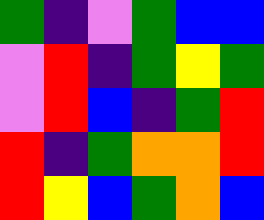[["green", "indigo", "violet", "green", "blue", "blue"], ["violet", "red", "indigo", "green", "yellow", "green"], ["violet", "red", "blue", "indigo", "green", "red"], ["red", "indigo", "green", "orange", "orange", "red"], ["red", "yellow", "blue", "green", "orange", "blue"]]